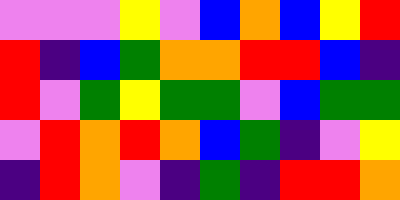[["violet", "violet", "violet", "yellow", "violet", "blue", "orange", "blue", "yellow", "red"], ["red", "indigo", "blue", "green", "orange", "orange", "red", "red", "blue", "indigo"], ["red", "violet", "green", "yellow", "green", "green", "violet", "blue", "green", "green"], ["violet", "red", "orange", "red", "orange", "blue", "green", "indigo", "violet", "yellow"], ["indigo", "red", "orange", "violet", "indigo", "green", "indigo", "red", "red", "orange"]]